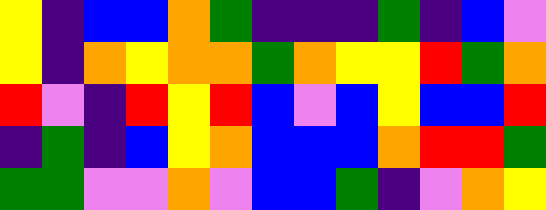[["yellow", "indigo", "blue", "blue", "orange", "green", "indigo", "indigo", "indigo", "green", "indigo", "blue", "violet"], ["yellow", "indigo", "orange", "yellow", "orange", "orange", "green", "orange", "yellow", "yellow", "red", "green", "orange"], ["red", "violet", "indigo", "red", "yellow", "red", "blue", "violet", "blue", "yellow", "blue", "blue", "red"], ["indigo", "green", "indigo", "blue", "yellow", "orange", "blue", "blue", "blue", "orange", "red", "red", "green"], ["green", "green", "violet", "violet", "orange", "violet", "blue", "blue", "green", "indigo", "violet", "orange", "yellow"]]